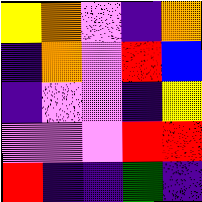[["yellow", "orange", "violet", "indigo", "orange"], ["indigo", "orange", "violet", "red", "blue"], ["indigo", "violet", "violet", "indigo", "yellow"], ["violet", "violet", "violet", "red", "red"], ["red", "indigo", "indigo", "green", "indigo"]]